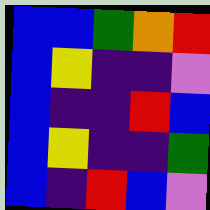[["blue", "blue", "green", "orange", "red"], ["blue", "yellow", "indigo", "indigo", "violet"], ["blue", "indigo", "indigo", "red", "blue"], ["blue", "yellow", "indigo", "indigo", "green"], ["blue", "indigo", "red", "blue", "violet"]]